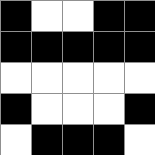[["black", "white", "white", "black", "black"], ["black", "black", "black", "black", "black"], ["white", "white", "white", "white", "white"], ["black", "white", "white", "white", "black"], ["white", "black", "black", "black", "white"]]